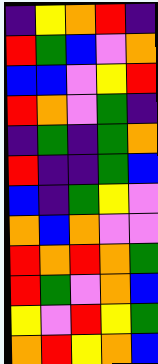[["indigo", "yellow", "orange", "red", "indigo"], ["red", "green", "blue", "violet", "orange"], ["blue", "blue", "violet", "yellow", "red"], ["red", "orange", "violet", "green", "indigo"], ["indigo", "green", "indigo", "green", "orange"], ["red", "indigo", "indigo", "green", "blue"], ["blue", "indigo", "green", "yellow", "violet"], ["orange", "blue", "orange", "violet", "violet"], ["red", "orange", "red", "orange", "green"], ["red", "green", "violet", "orange", "blue"], ["yellow", "violet", "red", "yellow", "green"], ["orange", "red", "yellow", "orange", "blue"]]